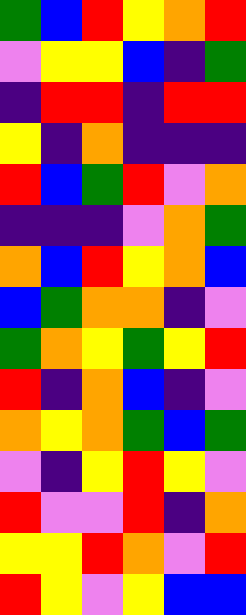[["green", "blue", "red", "yellow", "orange", "red"], ["violet", "yellow", "yellow", "blue", "indigo", "green"], ["indigo", "red", "red", "indigo", "red", "red"], ["yellow", "indigo", "orange", "indigo", "indigo", "indigo"], ["red", "blue", "green", "red", "violet", "orange"], ["indigo", "indigo", "indigo", "violet", "orange", "green"], ["orange", "blue", "red", "yellow", "orange", "blue"], ["blue", "green", "orange", "orange", "indigo", "violet"], ["green", "orange", "yellow", "green", "yellow", "red"], ["red", "indigo", "orange", "blue", "indigo", "violet"], ["orange", "yellow", "orange", "green", "blue", "green"], ["violet", "indigo", "yellow", "red", "yellow", "violet"], ["red", "violet", "violet", "red", "indigo", "orange"], ["yellow", "yellow", "red", "orange", "violet", "red"], ["red", "yellow", "violet", "yellow", "blue", "blue"]]